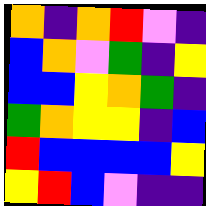[["orange", "indigo", "orange", "red", "violet", "indigo"], ["blue", "orange", "violet", "green", "indigo", "yellow"], ["blue", "blue", "yellow", "orange", "green", "indigo"], ["green", "orange", "yellow", "yellow", "indigo", "blue"], ["red", "blue", "blue", "blue", "blue", "yellow"], ["yellow", "red", "blue", "violet", "indigo", "indigo"]]